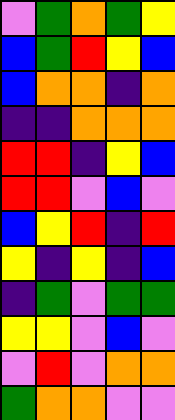[["violet", "green", "orange", "green", "yellow"], ["blue", "green", "red", "yellow", "blue"], ["blue", "orange", "orange", "indigo", "orange"], ["indigo", "indigo", "orange", "orange", "orange"], ["red", "red", "indigo", "yellow", "blue"], ["red", "red", "violet", "blue", "violet"], ["blue", "yellow", "red", "indigo", "red"], ["yellow", "indigo", "yellow", "indigo", "blue"], ["indigo", "green", "violet", "green", "green"], ["yellow", "yellow", "violet", "blue", "violet"], ["violet", "red", "violet", "orange", "orange"], ["green", "orange", "orange", "violet", "violet"]]